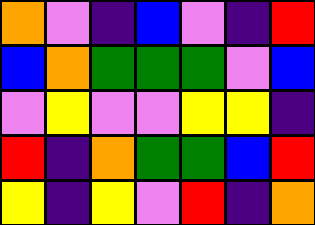[["orange", "violet", "indigo", "blue", "violet", "indigo", "red"], ["blue", "orange", "green", "green", "green", "violet", "blue"], ["violet", "yellow", "violet", "violet", "yellow", "yellow", "indigo"], ["red", "indigo", "orange", "green", "green", "blue", "red"], ["yellow", "indigo", "yellow", "violet", "red", "indigo", "orange"]]